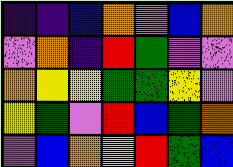[["indigo", "indigo", "blue", "orange", "violet", "blue", "orange"], ["violet", "orange", "indigo", "red", "green", "violet", "violet"], ["orange", "yellow", "yellow", "green", "green", "yellow", "violet"], ["yellow", "green", "violet", "red", "blue", "green", "orange"], ["violet", "blue", "orange", "yellow", "red", "green", "blue"]]